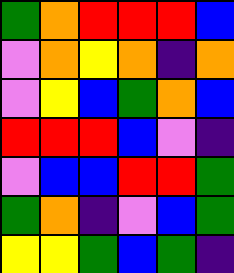[["green", "orange", "red", "red", "red", "blue"], ["violet", "orange", "yellow", "orange", "indigo", "orange"], ["violet", "yellow", "blue", "green", "orange", "blue"], ["red", "red", "red", "blue", "violet", "indigo"], ["violet", "blue", "blue", "red", "red", "green"], ["green", "orange", "indigo", "violet", "blue", "green"], ["yellow", "yellow", "green", "blue", "green", "indigo"]]